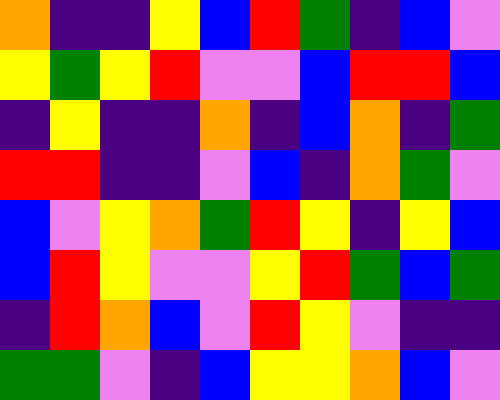[["orange", "indigo", "indigo", "yellow", "blue", "red", "green", "indigo", "blue", "violet"], ["yellow", "green", "yellow", "red", "violet", "violet", "blue", "red", "red", "blue"], ["indigo", "yellow", "indigo", "indigo", "orange", "indigo", "blue", "orange", "indigo", "green"], ["red", "red", "indigo", "indigo", "violet", "blue", "indigo", "orange", "green", "violet"], ["blue", "violet", "yellow", "orange", "green", "red", "yellow", "indigo", "yellow", "blue"], ["blue", "red", "yellow", "violet", "violet", "yellow", "red", "green", "blue", "green"], ["indigo", "red", "orange", "blue", "violet", "red", "yellow", "violet", "indigo", "indigo"], ["green", "green", "violet", "indigo", "blue", "yellow", "yellow", "orange", "blue", "violet"]]